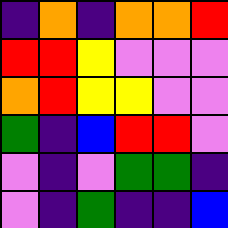[["indigo", "orange", "indigo", "orange", "orange", "red"], ["red", "red", "yellow", "violet", "violet", "violet"], ["orange", "red", "yellow", "yellow", "violet", "violet"], ["green", "indigo", "blue", "red", "red", "violet"], ["violet", "indigo", "violet", "green", "green", "indigo"], ["violet", "indigo", "green", "indigo", "indigo", "blue"]]